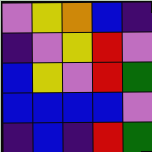[["violet", "yellow", "orange", "blue", "indigo"], ["indigo", "violet", "yellow", "red", "violet"], ["blue", "yellow", "violet", "red", "green"], ["blue", "blue", "blue", "blue", "violet"], ["indigo", "blue", "indigo", "red", "green"]]